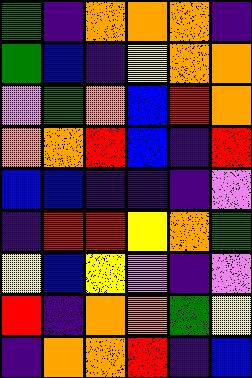[["green", "indigo", "orange", "orange", "orange", "indigo"], ["green", "blue", "indigo", "yellow", "orange", "orange"], ["violet", "green", "orange", "blue", "red", "orange"], ["orange", "orange", "red", "blue", "indigo", "red"], ["blue", "blue", "indigo", "indigo", "indigo", "violet"], ["indigo", "red", "red", "yellow", "orange", "green"], ["yellow", "blue", "yellow", "violet", "indigo", "violet"], ["red", "indigo", "orange", "orange", "green", "yellow"], ["indigo", "orange", "orange", "red", "indigo", "blue"]]